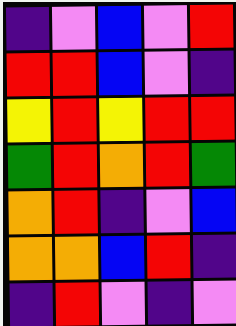[["indigo", "violet", "blue", "violet", "red"], ["red", "red", "blue", "violet", "indigo"], ["yellow", "red", "yellow", "red", "red"], ["green", "red", "orange", "red", "green"], ["orange", "red", "indigo", "violet", "blue"], ["orange", "orange", "blue", "red", "indigo"], ["indigo", "red", "violet", "indigo", "violet"]]